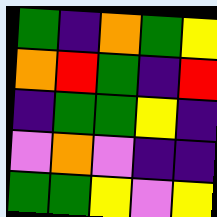[["green", "indigo", "orange", "green", "yellow"], ["orange", "red", "green", "indigo", "red"], ["indigo", "green", "green", "yellow", "indigo"], ["violet", "orange", "violet", "indigo", "indigo"], ["green", "green", "yellow", "violet", "yellow"]]